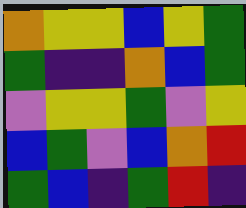[["orange", "yellow", "yellow", "blue", "yellow", "green"], ["green", "indigo", "indigo", "orange", "blue", "green"], ["violet", "yellow", "yellow", "green", "violet", "yellow"], ["blue", "green", "violet", "blue", "orange", "red"], ["green", "blue", "indigo", "green", "red", "indigo"]]